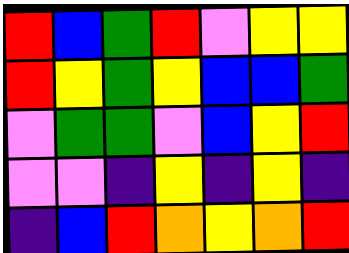[["red", "blue", "green", "red", "violet", "yellow", "yellow"], ["red", "yellow", "green", "yellow", "blue", "blue", "green"], ["violet", "green", "green", "violet", "blue", "yellow", "red"], ["violet", "violet", "indigo", "yellow", "indigo", "yellow", "indigo"], ["indigo", "blue", "red", "orange", "yellow", "orange", "red"]]